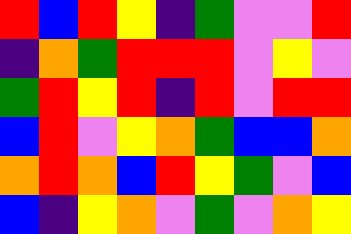[["red", "blue", "red", "yellow", "indigo", "green", "violet", "violet", "red"], ["indigo", "orange", "green", "red", "red", "red", "violet", "yellow", "violet"], ["green", "red", "yellow", "red", "indigo", "red", "violet", "red", "red"], ["blue", "red", "violet", "yellow", "orange", "green", "blue", "blue", "orange"], ["orange", "red", "orange", "blue", "red", "yellow", "green", "violet", "blue"], ["blue", "indigo", "yellow", "orange", "violet", "green", "violet", "orange", "yellow"]]